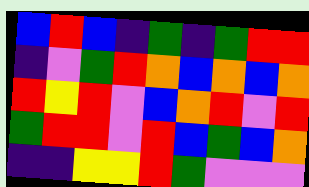[["blue", "red", "blue", "indigo", "green", "indigo", "green", "red", "red"], ["indigo", "violet", "green", "red", "orange", "blue", "orange", "blue", "orange"], ["red", "yellow", "red", "violet", "blue", "orange", "red", "violet", "red"], ["green", "red", "red", "violet", "red", "blue", "green", "blue", "orange"], ["indigo", "indigo", "yellow", "yellow", "red", "green", "violet", "violet", "violet"]]